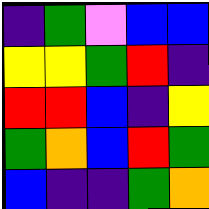[["indigo", "green", "violet", "blue", "blue"], ["yellow", "yellow", "green", "red", "indigo"], ["red", "red", "blue", "indigo", "yellow"], ["green", "orange", "blue", "red", "green"], ["blue", "indigo", "indigo", "green", "orange"]]